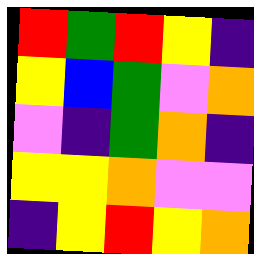[["red", "green", "red", "yellow", "indigo"], ["yellow", "blue", "green", "violet", "orange"], ["violet", "indigo", "green", "orange", "indigo"], ["yellow", "yellow", "orange", "violet", "violet"], ["indigo", "yellow", "red", "yellow", "orange"]]